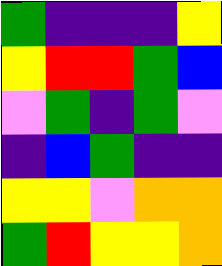[["green", "indigo", "indigo", "indigo", "yellow"], ["yellow", "red", "red", "green", "blue"], ["violet", "green", "indigo", "green", "violet"], ["indigo", "blue", "green", "indigo", "indigo"], ["yellow", "yellow", "violet", "orange", "orange"], ["green", "red", "yellow", "yellow", "orange"]]